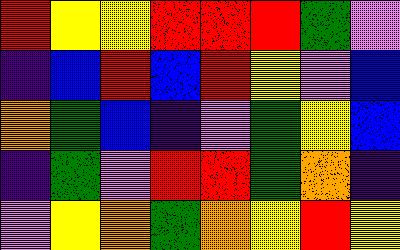[["red", "yellow", "yellow", "red", "red", "red", "green", "violet"], ["indigo", "blue", "red", "blue", "red", "yellow", "violet", "blue"], ["orange", "green", "blue", "indigo", "violet", "green", "yellow", "blue"], ["indigo", "green", "violet", "red", "red", "green", "orange", "indigo"], ["violet", "yellow", "orange", "green", "orange", "yellow", "red", "yellow"]]